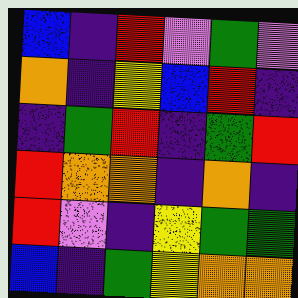[["blue", "indigo", "red", "violet", "green", "violet"], ["orange", "indigo", "yellow", "blue", "red", "indigo"], ["indigo", "green", "red", "indigo", "green", "red"], ["red", "orange", "orange", "indigo", "orange", "indigo"], ["red", "violet", "indigo", "yellow", "green", "green"], ["blue", "indigo", "green", "yellow", "orange", "orange"]]